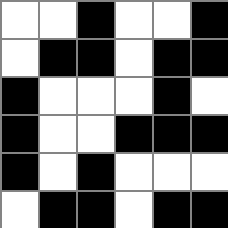[["white", "white", "black", "white", "white", "black"], ["white", "black", "black", "white", "black", "black"], ["black", "white", "white", "white", "black", "white"], ["black", "white", "white", "black", "black", "black"], ["black", "white", "black", "white", "white", "white"], ["white", "black", "black", "white", "black", "black"]]